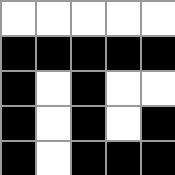[["white", "white", "white", "white", "white"], ["black", "black", "black", "black", "black"], ["black", "white", "black", "white", "white"], ["black", "white", "black", "white", "black"], ["black", "white", "black", "black", "black"]]